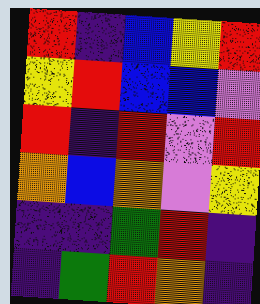[["red", "indigo", "blue", "yellow", "red"], ["yellow", "red", "blue", "blue", "violet"], ["red", "indigo", "red", "violet", "red"], ["orange", "blue", "orange", "violet", "yellow"], ["indigo", "indigo", "green", "red", "indigo"], ["indigo", "green", "red", "orange", "indigo"]]